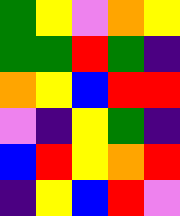[["green", "yellow", "violet", "orange", "yellow"], ["green", "green", "red", "green", "indigo"], ["orange", "yellow", "blue", "red", "red"], ["violet", "indigo", "yellow", "green", "indigo"], ["blue", "red", "yellow", "orange", "red"], ["indigo", "yellow", "blue", "red", "violet"]]